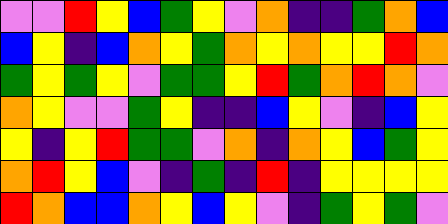[["violet", "violet", "red", "yellow", "blue", "green", "yellow", "violet", "orange", "indigo", "indigo", "green", "orange", "blue"], ["blue", "yellow", "indigo", "blue", "orange", "yellow", "green", "orange", "yellow", "orange", "yellow", "yellow", "red", "orange"], ["green", "yellow", "green", "yellow", "violet", "green", "green", "yellow", "red", "green", "orange", "red", "orange", "violet"], ["orange", "yellow", "violet", "violet", "green", "yellow", "indigo", "indigo", "blue", "yellow", "violet", "indigo", "blue", "yellow"], ["yellow", "indigo", "yellow", "red", "green", "green", "violet", "orange", "indigo", "orange", "yellow", "blue", "green", "yellow"], ["orange", "red", "yellow", "blue", "violet", "indigo", "green", "indigo", "red", "indigo", "yellow", "yellow", "yellow", "yellow"], ["red", "orange", "blue", "blue", "orange", "yellow", "blue", "yellow", "violet", "indigo", "green", "yellow", "green", "violet"]]